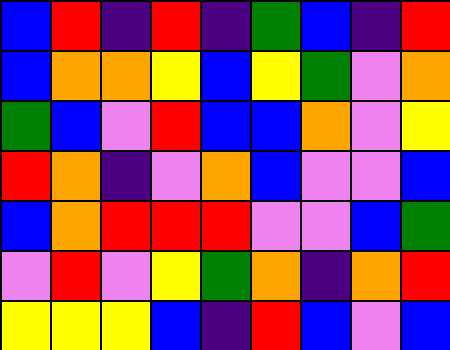[["blue", "red", "indigo", "red", "indigo", "green", "blue", "indigo", "red"], ["blue", "orange", "orange", "yellow", "blue", "yellow", "green", "violet", "orange"], ["green", "blue", "violet", "red", "blue", "blue", "orange", "violet", "yellow"], ["red", "orange", "indigo", "violet", "orange", "blue", "violet", "violet", "blue"], ["blue", "orange", "red", "red", "red", "violet", "violet", "blue", "green"], ["violet", "red", "violet", "yellow", "green", "orange", "indigo", "orange", "red"], ["yellow", "yellow", "yellow", "blue", "indigo", "red", "blue", "violet", "blue"]]